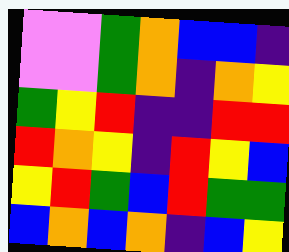[["violet", "violet", "green", "orange", "blue", "blue", "indigo"], ["violet", "violet", "green", "orange", "indigo", "orange", "yellow"], ["green", "yellow", "red", "indigo", "indigo", "red", "red"], ["red", "orange", "yellow", "indigo", "red", "yellow", "blue"], ["yellow", "red", "green", "blue", "red", "green", "green"], ["blue", "orange", "blue", "orange", "indigo", "blue", "yellow"]]